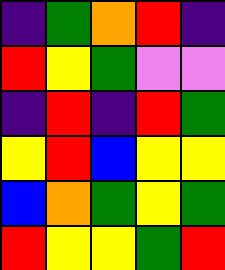[["indigo", "green", "orange", "red", "indigo"], ["red", "yellow", "green", "violet", "violet"], ["indigo", "red", "indigo", "red", "green"], ["yellow", "red", "blue", "yellow", "yellow"], ["blue", "orange", "green", "yellow", "green"], ["red", "yellow", "yellow", "green", "red"]]